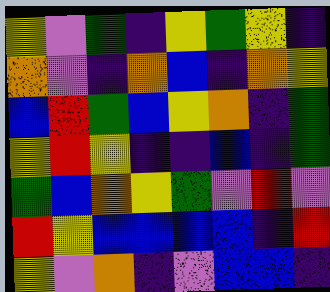[["yellow", "violet", "green", "indigo", "yellow", "green", "yellow", "indigo"], ["orange", "violet", "indigo", "orange", "blue", "indigo", "orange", "yellow"], ["blue", "red", "green", "blue", "yellow", "orange", "indigo", "green"], ["yellow", "red", "yellow", "indigo", "indigo", "blue", "indigo", "green"], ["green", "blue", "orange", "yellow", "green", "violet", "red", "violet"], ["red", "yellow", "blue", "blue", "blue", "blue", "indigo", "red"], ["yellow", "violet", "orange", "indigo", "violet", "blue", "blue", "indigo"]]